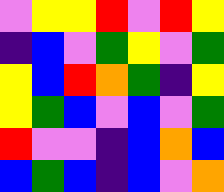[["violet", "yellow", "yellow", "red", "violet", "red", "yellow"], ["indigo", "blue", "violet", "green", "yellow", "violet", "green"], ["yellow", "blue", "red", "orange", "green", "indigo", "yellow"], ["yellow", "green", "blue", "violet", "blue", "violet", "green"], ["red", "violet", "violet", "indigo", "blue", "orange", "blue"], ["blue", "green", "blue", "indigo", "blue", "violet", "orange"]]